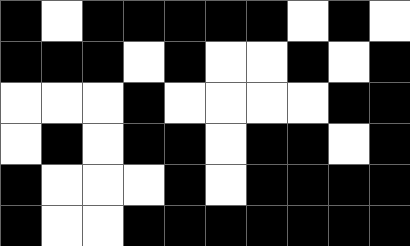[["black", "white", "black", "black", "black", "black", "black", "white", "black", "white"], ["black", "black", "black", "white", "black", "white", "white", "black", "white", "black"], ["white", "white", "white", "black", "white", "white", "white", "white", "black", "black"], ["white", "black", "white", "black", "black", "white", "black", "black", "white", "black"], ["black", "white", "white", "white", "black", "white", "black", "black", "black", "black"], ["black", "white", "white", "black", "black", "black", "black", "black", "black", "black"]]